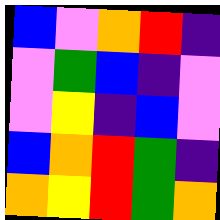[["blue", "violet", "orange", "red", "indigo"], ["violet", "green", "blue", "indigo", "violet"], ["violet", "yellow", "indigo", "blue", "violet"], ["blue", "orange", "red", "green", "indigo"], ["orange", "yellow", "red", "green", "orange"]]